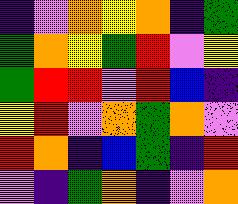[["indigo", "violet", "orange", "yellow", "orange", "indigo", "green"], ["green", "orange", "yellow", "green", "red", "violet", "yellow"], ["green", "red", "red", "violet", "red", "blue", "indigo"], ["yellow", "red", "violet", "orange", "green", "orange", "violet"], ["red", "orange", "indigo", "blue", "green", "indigo", "red"], ["violet", "indigo", "green", "orange", "indigo", "violet", "orange"]]